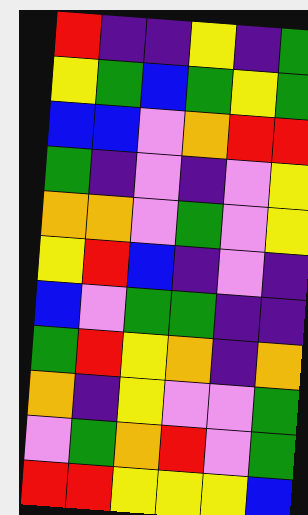[["red", "indigo", "indigo", "yellow", "indigo", "green"], ["yellow", "green", "blue", "green", "yellow", "green"], ["blue", "blue", "violet", "orange", "red", "red"], ["green", "indigo", "violet", "indigo", "violet", "yellow"], ["orange", "orange", "violet", "green", "violet", "yellow"], ["yellow", "red", "blue", "indigo", "violet", "indigo"], ["blue", "violet", "green", "green", "indigo", "indigo"], ["green", "red", "yellow", "orange", "indigo", "orange"], ["orange", "indigo", "yellow", "violet", "violet", "green"], ["violet", "green", "orange", "red", "violet", "green"], ["red", "red", "yellow", "yellow", "yellow", "blue"]]